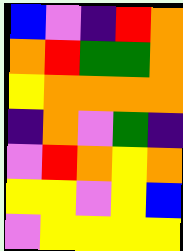[["blue", "violet", "indigo", "red", "orange"], ["orange", "red", "green", "green", "orange"], ["yellow", "orange", "orange", "orange", "orange"], ["indigo", "orange", "violet", "green", "indigo"], ["violet", "red", "orange", "yellow", "orange"], ["yellow", "yellow", "violet", "yellow", "blue"], ["violet", "yellow", "yellow", "yellow", "yellow"]]